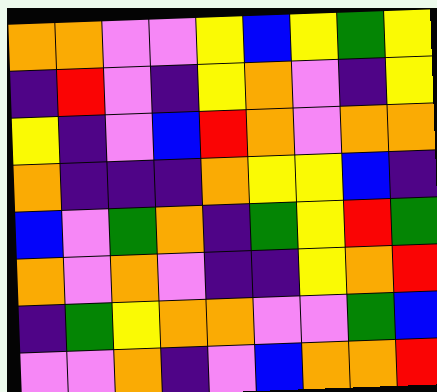[["orange", "orange", "violet", "violet", "yellow", "blue", "yellow", "green", "yellow"], ["indigo", "red", "violet", "indigo", "yellow", "orange", "violet", "indigo", "yellow"], ["yellow", "indigo", "violet", "blue", "red", "orange", "violet", "orange", "orange"], ["orange", "indigo", "indigo", "indigo", "orange", "yellow", "yellow", "blue", "indigo"], ["blue", "violet", "green", "orange", "indigo", "green", "yellow", "red", "green"], ["orange", "violet", "orange", "violet", "indigo", "indigo", "yellow", "orange", "red"], ["indigo", "green", "yellow", "orange", "orange", "violet", "violet", "green", "blue"], ["violet", "violet", "orange", "indigo", "violet", "blue", "orange", "orange", "red"]]